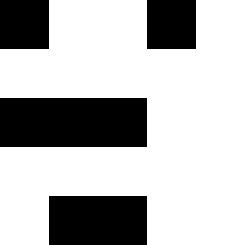[["black", "white", "white", "black", "white"], ["white", "white", "white", "white", "white"], ["black", "black", "black", "white", "white"], ["white", "white", "white", "white", "white"], ["white", "black", "black", "white", "white"]]